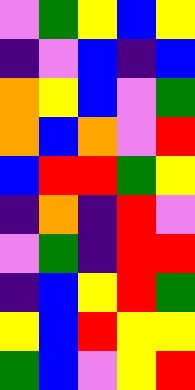[["violet", "green", "yellow", "blue", "yellow"], ["indigo", "violet", "blue", "indigo", "blue"], ["orange", "yellow", "blue", "violet", "green"], ["orange", "blue", "orange", "violet", "red"], ["blue", "red", "red", "green", "yellow"], ["indigo", "orange", "indigo", "red", "violet"], ["violet", "green", "indigo", "red", "red"], ["indigo", "blue", "yellow", "red", "green"], ["yellow", "blue", "red", "yellow", "yellow"], ["green", "blue", "violet", "yellow", "red"]]